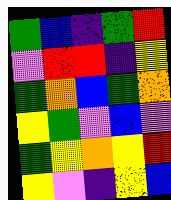[["green", "blue", "indigo", "green", "red"], ["violet", "red", "red", "indigo", "yellow"], ["green", "orange", "blue", "green", "orange"], ["yellow", "green", "violet", "blue", "violet"], ["green", "yellow", "orange", "yellow", "red"], ["yellow", "violet", "indigo", "yellow", "blue"]]